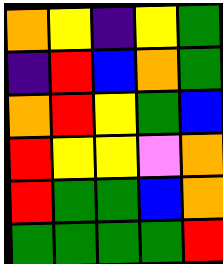[["orange", "yellow", "indigo", "yellow", "green"], ["indigo", "red", "blue", "orange", "green"], ["orange", "red", "yellow", "green", "blue"], ["red", "yellow", "yellow", "violet", "orange"], ["red", "green", "green", "blue", "orange"], ["green", "green", "green", "green", "red"]]